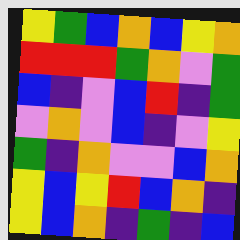[["yellow", "green", "blue", "orange", "blue", "yellow", "orange"], ["red", "red", "red", "green", "orange", "violet", "green"], ["blue", "indigo", "violet", "blue", "red", "indigo", "green"], ["violet", "orange", "violet", "blue", "indigo", "violet", "yellow"], ["green", "indigo", "orange", "violet", "violet", "blue", "orange"], ["yellow", "blue", "yellow", "red", "blue", "orange", "indigo"], ["yellow", "blue", "orange", "indigo", "green", "indigo", "blue"]]